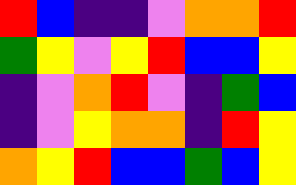[["red", "blue", "indigo", "indigo", "violet", "orange", "orange", "red"], ["green", "yellow", "violet", "yellow", "red", "blue", "blue", "yellow"], ["indigo", "violet", "orange", "red", "violet", "indigo", "green", "blue"], ["indigo", "violet", "yellow", "orange", "orange", "indigo", "red", "yellow"], ["orange", "yellow", "red", "blue", "blue", "green", "blue", "yellow"]]